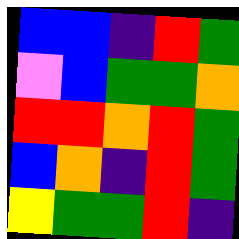[["blue", "blue", "indigo", "red", "green"], ["violet", "blue", "green", "green", "orange"], ["red", "red", "orange", "red", "green"], ["blue", "orange", "indigo", "red", "green"], ["yellow", "green", "green", "red", "indigo"]]